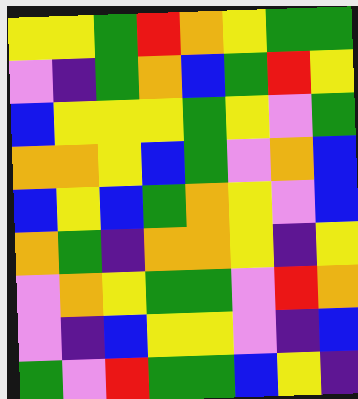[["yellow", "yellow", "green", "red", "orange", "yellow", "green", "green"], ["violet", "indigo", "green", "orange", "blue", "green", "red", "yellow"], ["blue", "yellow", "yellow", "yellow", "green", "yellow", "violet", "green"], ["orange", "orange", "yellow", "blue", "green", "violet", "orange", "blue"], ["blue", "yellow", "blue", "green", "orange", "yellow", "violet", "blue"], ["orange", "green", "indigo", "orange", "orange", "yellow", "indigo", "yellow"], ["violet", "orange", "yellow", "green", "green", "violet", "red", "orange"], ["violet", "indigo", "blue", "yellow", "yellow", "violet", "indigo", "blue"], ["green", "violet", "red", "green", "green", "blue", "yellow", "indigo"]]